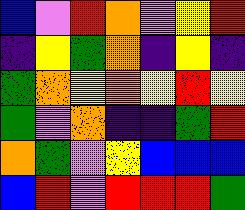[["blue", "violet", "red", "orange", "violet", "yellow", "red"], ["indigo", "yellow", "green", "orange", "indigo", "yellow", "indigo"], ["green", "orange", "yellow", "orange", "yellow", "red", "yellow"], ["green", "violet", "orange", "indigo", "indigo", "green", "red"], ["orange", "green", "violet", "yellow", "blue", "blue", "blue"], ["blue", "red", "violet", "red", "red", "red", "green"]]